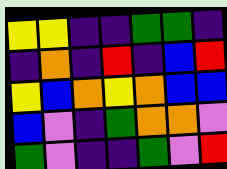[["yellow", "yellow", "indigo", "indigo", "green", "green", "indigo"], ["indigo", "orange", "indigo", "red", "indigo", "blue", "red"], ["yellow", "blue", "orange", "yellow", "orange", "blue", "blue"], ["blue", "violet", "indigo", "green", "orange", "orange", "violet"], ["green", "violet", "indigo", "indigo", "green", "violet", "red"]]